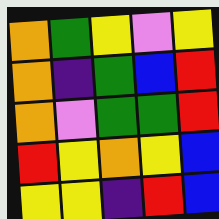[["orange", "green", "yellow", "violet", "yellow"], ["orange", "indigo", "green", "blue", "red"], ["orange", "violet", "green", "green", "red"], ["red", "yellow", "orange", "yellow", "blue"], ["yellow", "yellow", "indigo", "red", "blue"]]